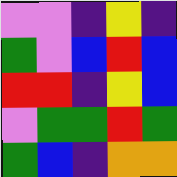[["violet", "violet", "indigo", "yellow", "indigo"], ["green", "violet", "blue", "red", "blue"], ["red", "red", "indigo", "yellow", "blue"], ["violet", "green", "green", "red", "green"], ["green", "blue", "indigo", "orange", "orange"]]